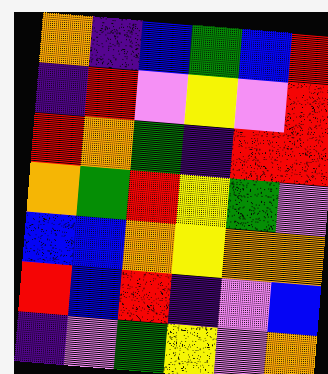[["orange", "indigo", "blue", "green", "blue", "red"], ["indigo", "red", "violet", "yellow", "violet", "red"], ["red", "orange", "green", "indigo", "red", "red"], ["orange", "green", "red", "yellow", "green", "violet"], ["blue", "blue", "orange", "yellow", "orange", "orange"], ["red", "blue", "red", "indigo", "violet", "blue"], ["indigo", "violet", "green", "yellow", "violet", "orange"]]